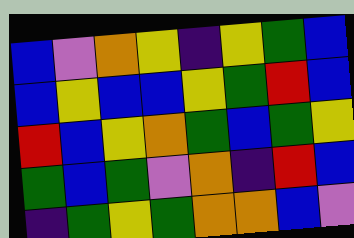[["blue", "violet", "orange", "yellow", "indigo", "yellow", "green", "blue"], ["blue", "yellow", "blue", "blue", "yellow", "green", "red", "blue"], ["red", "blue", "yellow", "orange", "green", "blue", "green", "yellow"], ["green", "blue", "green", "violet", "orange", "indigo", "red", "blue"], ["indigo", "green", "yellow", "green", "orange", "orange", "blue", "violet"]]